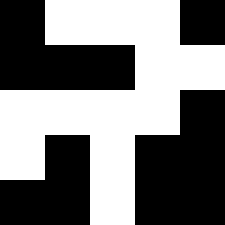[["black", "white", "white", "white", "black"], ["black", "black", "black", "white", "white"], ["white", "white", "white", "white", "black"], ["white", "black", "white", "black", "black"], ["black", "black", "white", "black", "black"]]